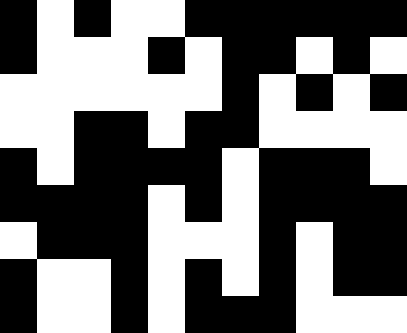[["black", "white", "black", "white", "white", "black", "black", "black", "black", "black", "black"], ["black", "white", "white", "white", "black", "white", "black", "black", "white", "black", "white"], ["white", "white", "white", "white", "white", "white", "black", "white", "black", "white", "black"], ["white", "white", "black", "black", "white", "black", "black", "white", "white", "white", "white"], ["black", "white", "black", "black", "black", "black", "white", "black", "black", "black", "white"], ["black", "black", "black", "black", "white", "black", "white", "black", "black", "black", "black"], ["white", "black", "black", "black", "white", "white", "white", "black", "white", "black", "black"], ["black", "white", "white", "black", "white", "black", "white", "black", "white", "black", "black"], ["black", "white", "white", "black", "white", "black", "black", "black", "white", "white", "white"]]